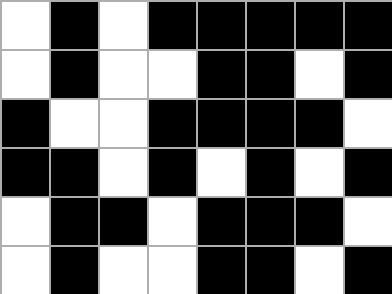[["white", "black", "white", "black", "black", "black", "black", "black"], ["white", "black", "white", "white", "black", "black", "white", "black"], ["black", "white", "white", "black", "black", "black", "black", "white"], ["black", "black", "white", "black", "white", "black", "white", "black"], ["white", "black", "black", "white", "black", "black", "black", "white"], ["white", "black", "white", "white", "black", "black", "white", "black"]]